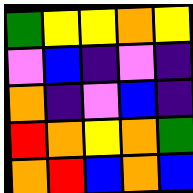[["green", "yellow", "yellow", "orange", "yellow"], ["violet", "blue", "indigo", "violet", "indigo"], ["orange", "indigo", "violet", "blue", "indigo"], ["red", "orange", "yellow", "orange", "green"], ["orange", "red", "blue", "orange", "blue"]]